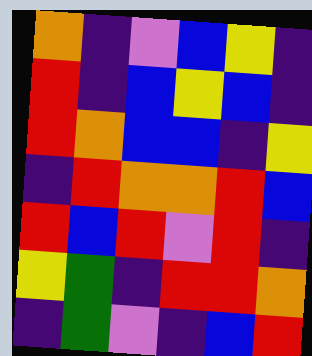[["orange", "indigo", "violet", "blue", "yellow", "indigo"], ["red", "indigo", "blue", "yellow", "blue", "indigo"], ["red", "orange", "blue", "blue", "indigo", "yellow"], ["indigo", "red", "orange", "orange", "red", "blue"], ["red", "blue", "red", "violet", "red", "indigo"], ["yellow", "green", "indigo", "red", "red", "orange"], ["indigo", "green", "violet", "indigo", "blue", "red"]]